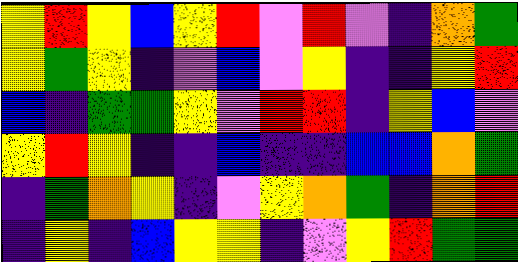[["yellow", "red", "yellow", "blue", "yellow", "red", "violet", "red", "violet", "indigo", "orange", "green"], ["yellow", "green", "yellow", "indigo", "violet", "blue", "violet", "yellow", "indigo", "indigo", "yellow", "red"], ["blue", "indigo", "green", "green", "yellow", "violet", "red", "red", "indigo", "yellow", "blue", "violet"], ["yellow", "red", "yellow", "indigo", "indigo", "blue", "indigo", "indigo", "blue", "blue", "orange", "green"], ["indigo", "green", "orange", "yellow", "indigo", "violet", "yellow", "orange", "green", "indigo", "orange", "red"], ["indigo", "yellow", "indigo", "blue", "yellow", "yellow", "indigo", "violet", "yellow", "red", "green", "green"]]